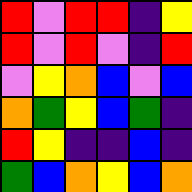[["red", "violet", "red", "red", "indigo", "yellow"], ["red", "violet", "red", "violet", "indigo", "red"], ["violet", "yellow", "orange", "blue", "violet", "blue"], ["orange", "green", "yellow", "blue", "green", "indigo"], ["red", "yellow", "indigo", "indigo", "blue", "indigo"], ["green", "blue", "orange", "yellow", "blue", "orange"]]